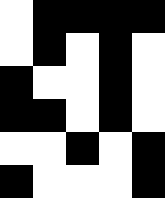[["white", "black", "black", "black", "black"], ["white", "black", "white", "black", "white"], ["black", "white", "white", "black", "white"], ["black", "black", "white", "black", "white"], ["white", "white", "black", "white", "black"], ["black", "white", "white", "white", "black"]]